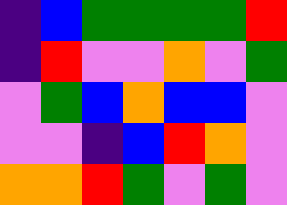[["indigo", "blue", "green", "green", "green", "green", "red"], ["indigo", "red", "violet", "violet", "orange", "violet", "green"], ["violet", "green", "blue", "orange", "blue", "blue", "violet"], ["violet", "violet", "indigo", "blue", "red", "orange", "violet"], ["orange", "orange", "red", "green", "violet", "green", "violet"]]